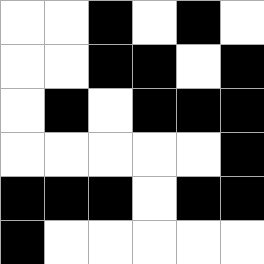[["white", "white", "black", "white", "black", "white"], ["white", "white", "black", "black", "white", "black"], ["white", "black", "white", "black", "black", "black"], ["white", "white", "white", "white", "white", "black"], ["black", "black", "black", "white", "black", "black"], ["black", "white", "white", "white", "white", "white"]]